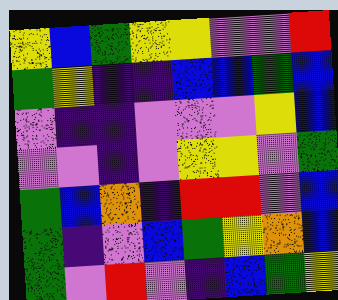[["yellow", "blue", "green", "yellow", "yellow", "violet", "violet", "red"], ["green", "yellow", "indigo", "indigo", "blue", "blue", "green", "blue"], ["violet", "indigo", "indigo", "violet", "violet", "violet", "yellow", "blue"], ["violet", "violet", "indigo", "violet", "yellow", "yellow", "violet", "green"], ["green", "blue", "orange", "indigo", "red", "red", "violet", "blue"], ["green", "indigo", "violet", "blue", "green", "yellow", "orange", "blue"], ["green", "violet", "red", "violet", "indigo", "blue", "green", "yellow"]]